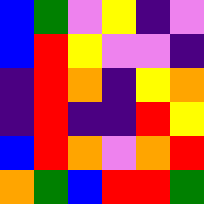[["blue", "green", "violet", "yellow", "indigo", "violet"], ["blue", "red", "yellow", "violet", "violet", "indigo"], ["indigo", "red", "orange", "indigo", "yellow", "orange"], ["indigo", "red", "indigo", "indigo", "red", "yellow"], ["blue", "red", "orange", "violet", "orange", "red"], ["orange", "green", "blue", "red", "red", "green"]]